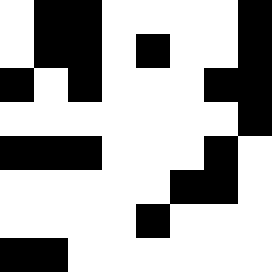[["white", "black", "black", "white", "white", "white", "white", "black"], ["white", "black", "black", "white", "black", "white", "white", "black"], ["black", "white", "black", "white", "white", "white", "black", "black"], ["white", "white", "white", "white", "white", "white", "white", "black"], ["black", "black", "black", "white", "white", "white", "black", "white"], ["white", "white", "white", "white", "white", "black", "black", "white"], ["white", "white", "white", "white", "black", "white", "white", "white"], ["black", "black", "white", "white", "white", "white", "white", "white"]]